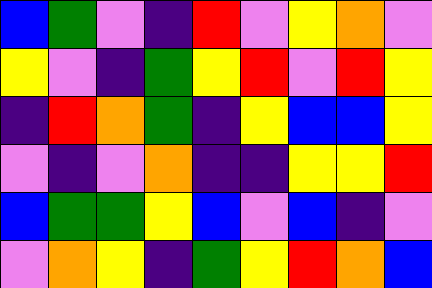[["blue", "green", "violet", "indigo", "red", "violet", "yellow", "orange", "violet"], ["yellow", "violet", "indigo", "green", "yellow", "red", "violet", "red", "yellow"], ["indigo", "red", "orange", "green", "indigo", "yellow", "blue", "blue", "yellow"], ["violet", "indigo", "violet", "orange", "indigo", "indigo", "yellow", "yellow", "red"], ["blue", "green", "green", "yellow", "blue", "violet", "blue", "indigo", "violet"], ["violet", "orange", "yellow", "indigo", "green", "yellow", "red", "orange", "blue"]]